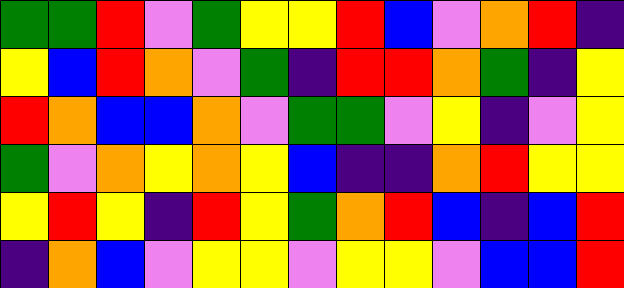[["green", "green", "red", "violet", "green", "yellow", "yellow", "red", "blue", "violet", "orange", "red", "indigo"], ["yellow", "blue", "red", "orange", "violet", "green", "indigo", "red", "red", "orange", "green", "indigo", "yellow"], ["red", "orange", "blue", "blue", "orange", "violet", "green", "green", "violet", "yellow", "indigo", "violet", "yellow"], ["green", "violet", "orange", "yellow", "orange", "yellow", "blue", "indigo", "indigo", "orange", "red", "yellow", "yellow"], ["yellow", "red", "yellow", "indigo", "red", "yellow", "green", "orange", "red", "blue", "indigo", "blue", "red"], ["indigo", "orange", "blue", "violet", "yellow", "yellow", "violet", "yellow", "yellow", "violet", "blue", "blue", "red"]]